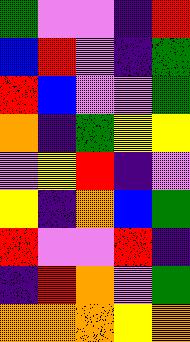[["green", "violet", "violet", "indigo", "red"], ["blue", "red", "violet", "indigo", "green"], ["red", "blue", "violet", "violet", "green"], ["orange", "indigo", "green", "yellow", "yellow"], ["violet", "yellow", "red", "indigo", "violet"], ["yellow", "indigo", "orange", "blue", "green"], ["red", "violet", "violet", "red", "indigo"], ["indigo", "red", "orange", "violet", "green"], ["orange", "orange", "orange", "yellow", "orange"]]